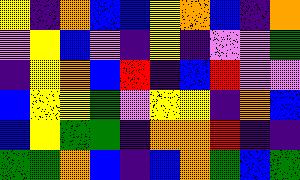[["yellow", "indigo", "orange", "blue", "blue", "yellow", "orange", "blue", "indigo", "orange"], ["violet", "yellow", "blue", "violet", "indigo", "yellow", "indigo", "violet", "violet", "green"], ["indigo", "yellow", "orange", "blue", "red", "indigo", "blue", "red", "violet", "violet"], ["blue", "yellow", "yellow", "green", "violet", "yellow", "yellow", "indigo", "orange", "blue"], ["blue", "yellow", "green", "green", "indigo", "orange", "orange", "red", "indigo", "indigo"], ["green", "green", "orange", "blue", "indigo", "blue", "orange", "green", "blue", "green"]]